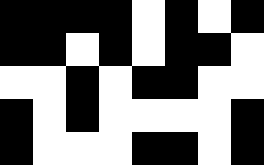[["black", "black", "black", "black", "white", "black", "white", "black"], ["black", "black", "white", "black", "white", "black", "black", "white"], ["white", "white", "black", "white", "black", "black", "white", "white"], ["black", "white", "black", "white", "white", "white", "white", "black"], ["black", "white", "white", "white", "black", "black", "white", "black"]]